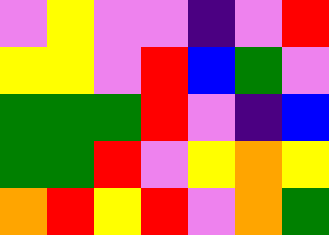[["violet", "yellow", "violet", "violet", "indigo", "violet", "red"], ["yellow", "yellow", "violet", "red", "blue", "green", "violet"], ["green", "green", "green", "red", "violet", "indigo", "blue"], ["green", "green", "red", "violet", "yellow", "orange", "yellow"], ["orange", "red", "yellow", "red", "violet", "orange", "green"]]